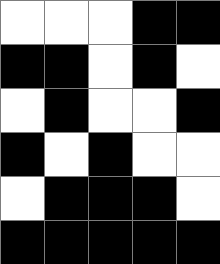[["white", "white", "white", "black", "black"], ["black", "black", "white", "black", "white"], ["white", "black", "white", "white", "black"], ["black", "white", "black", "white", "white"], ["white", "black", "black", "black", "white"], ["black", "black", "black", "black", "black"]]